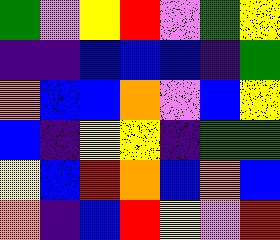[["green", "violet", "yellow", "red", "violet", "green", "yellow"], ["indigo", "indigo", "blue", "blue", "blue", "indigo", "green"], ["orange", "blue", "blue", "orange", "violet", "blue", "yellow"], ["blue", "indigo", "yellow", "yellow", "indigo", "green", "green"], ["yellow", "blue", "red", "orange", "blue", "orange", "blue"], ["orange", "indigo", "blue", "red", "yellow", "violet", "red"]]